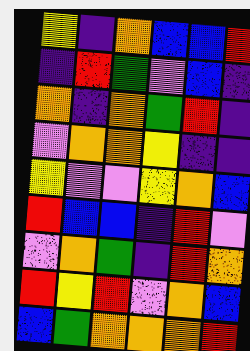[["yellow", "indigo", "orange", "blue", "blue", "red"], ["indigo", "red", "green", "violet", "blue", "indigo"], ["orange", "indigo", "orange", "green", "red", "indigo"], ["violet", "orange", "orange", "yellow", "indigo", "indigo"], ["yellow", "violet", "violet", "yellow", "orange", "blue"], ["red", "blue", "blue", "indigo", "red", "violet"], ["violet", "orange", "green", "indigo", "red", "orange"], ["red", "yellow", "red", "violet", "orange", "blue"], ["blue", "green", "orange", "orange", "orange", "red"]]